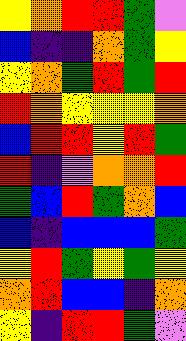[["yellow", "orange", "red", "red", "green", "violet"], ["blue", "indigo", "indigo", "orange", "green", "yellow"], ["yellow", "orange", "green", "red", "green", "red"], ["red", "orange", "yellow", "yellow", "yellow", "orange"], ["blue", "red", "red", "yellow", "red", "green"], ["red", "indigo", "violet", "orange", "orange", "red"], ["green", "blue", "red", "green", "orange", "blue"], ["blue", "indigo", "blue", "blue", "blue", "green"], ["yellow", "red", "green", "yellow", "green", "yellow"], ["orange", "red", "blue", "blue", "indigo", "orange"], ["yellow", "indigo", "red", "red", "green", "violet"]]